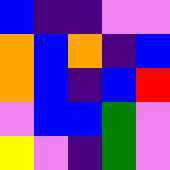[["blue", "indigo", "indigo", "violet", "violet"], ["orange", "blue", "orange", "indigo", "blue"], ["orange", "blue", "indigo", "blue", "red"], ["violet", "blue", "blue", "green", "violet"], ["yellow", "violet", "indigo", "green", "violet"]]